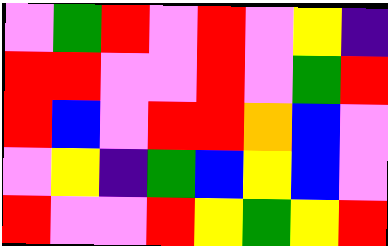[["violet", "green", "red", "violet", "red", "violet", "yellow", "indigo"], ["red", "red", "violet", "violet", "red", "violet", "green", "red"], ["red", "blue", "violet", "red", "red", "orange", "blue", "violet"], ["violet", "yellow", "indigo", "green", "blue", "yellow", "blue", "violet"], ["red", "violet", "violet", "red", "yellow", "green", "yellow", "red"]]